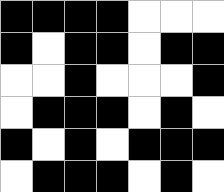[["black", "black", "black", "black", "white", "white", "white"], ["black", "white", "black", "black", "white", "black", "black"], ["white", "white", "black", "white", "white", "white", "black"], ["white", "black", "black", "black", "white", "black", "white"], ["black", "white", "black", "white", "black", "black", "black"], ["white", "black", "black", "black", "white", "black", "white"]]